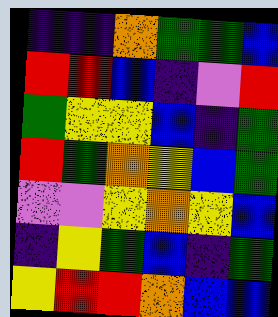[["indigo", "indigo", "orange", "green", "green", "blue"], ["red", "red", "blue", "indigo", "violet", "red"], ["green", "yellow", "yellow", "blue", "indigo", "green"], ["red", "green", "orange", "yellow", "blue", "green"], ["violet", "violet", "yellow", "orange", "yellow", "blue"], ["indigo", "yellow", "green", "blue", "indigo", "green"], ["yellow", "red", "red", "orange", "blue", "blue"]]